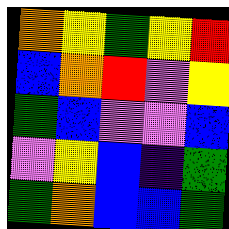[["orange", "yellow", "green", "yellow", "red"], ["blue", "orange", "red", "violet", "yellow"], ["green", "blue", "violet", "violet", "blue"], ["violet", "yellow", "blue", "indigo", "green"], ["green", "orange", "blue", "blue", "green"]]